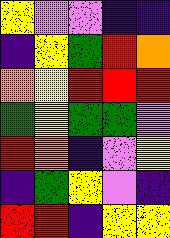[["yellow", "violet", "violet", "indigo", "indigo"], ["indigo", "yellow", "green", "red", "orange"], ["orange", "yellow", "red", "red", "red"], ["green", "yellow", "green", "green", "violet"], ["red", "orange", "indigo", "violet", "yellow"], ["indigo", "green", "yellow", "violet", "indigo"], ["red", "red", "indigo", "yellow", "yellow"]]